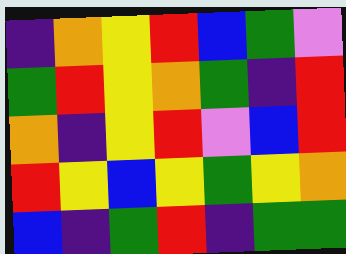[["indigo", "orange", "yellow", "red", "blue", "green", "violet"], ["green", "red", "yellow", "orange", "green", "indigo", "red"], ["orange", "indigo", "yellow", "red", "violet", "blue", "red"], ["red", "yellow", "blue", "yellow", "green", "yellow", "orange"], ["blue", "indigo", "green", "red", "indigo", "green", "green"]]